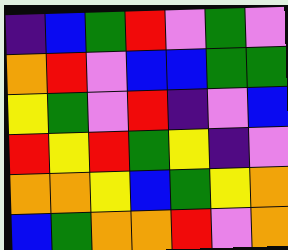[["indigo", "blue", "green", "red", "violet", "green", "violet"], ["orange", "red", "violet", "blue", "blue", "green", "green"], ["yellow", "green", "violet", "red", "indigo", "violet", "blue"], ["red", "yellow", "red", "green", "yellow", "indigo", "violet"], ["orange", "orange", "yellow", "blue", "green", "yellow", "orange"], ["blue", "green", "orange", "orange", "red", "violet", "orange"]]